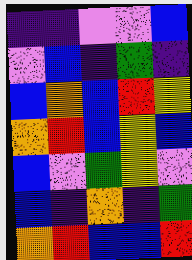[["indigo", "indigo", "violet", "violet", "blue"], ["violet", "blue", "indigo", "green", "indigo"], ["blue", "orange", "blue", "red", "yellow"], ["orange", "red", "blue", "yellow", "blue"], ["blue", "violet", "green", "yellow", "violet"], ["blue", "indigo", "orange", "indigo", "green"], ["orange", "red", "blue", "blue", "red"]]